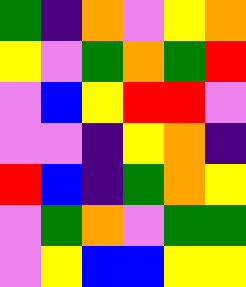[["green", "indigo", "orange", "violet", "yellow", "orange"], ["yellow", "violet", "green", "orange", "green", "red"], ["violet", "blue", "yellow", "red", "red", "violet"], ["violet", "violet", "indigo", "yellow", "orange", "indigo"], ["red", "blue", "indigo", "green", "orange", "yellow"], ["violet", "green", "orange", "violet", "green", "green"], ["violet", "yellow", "blue", "blue", "yellow", "yellow"]]